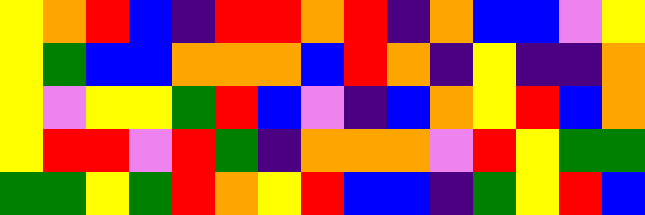[["yellow", "orange", "red", "blue", "indigo", "red", "red", "orange", "red", "indigo", "orange", "blue", "blue", "violet", "yellow"], ["yellow", "green", "blue", "blue", "orange", "orange", "orange", "blue", "red", "orange", "indigo", "yellow", "indigo", "indigo", "orange"], ["yellow", "violet", "yellow", "yellow", "green", "red", "blue", "violet", "indigo", "blue", "orange", "yellow", "red", "blue", "orange"], ["yellow", "red", "red", "violet", "red", "green", "indigo", "orange", "orange", "orange", "violet", "red", "yellow", "green", "green"], ["green", "green", "yellow", "green", "red", "orange", "yellow", "red", "blue", "blue", "indigo", "green", "yellow", "red", "blue"]]